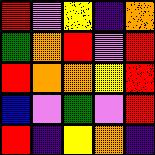[["red", "violet", "yellow", "indigo", "orange"], ["green", "orange", "red", "violet", "red"], ["red", "orange", "orange", "yellow", "red"], ["blue", "violet", "green", "violet", "red"], ["red", "indigo", "yellow", "orange", "indigo"]]